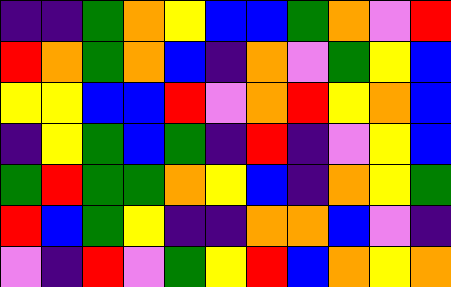[["indigo", "indigo", "green", "orange", "yellow", "blue", "blue", "green", "orange", "violet", "red"], ["red", "orange", "green", "orange", "blue", "indigo", "orange", "violet", "green", "yellow", "blue"], ["yellow", "yellow", "blue", "blue", "red", "violet", "orange", "red", "yellow", "orange", "blue"], ["indigo", "yellow", "green", "blue", "green", "indigo", "red", "indigo", "violet", "yellow", "blue"], ["green", "red", "green", "green", "orange", "yellow", "blue", "indigo", "orange", "yellow", "green"], ["red", "blue", "green", "yellow", "indigo", "indigo", "orange", "orange", "blue", "violet", "indigo"], ["violet", "indigo", "red", "violet", "green", "yellow", "red", "blue", "orange", "yellow", "orange"]]